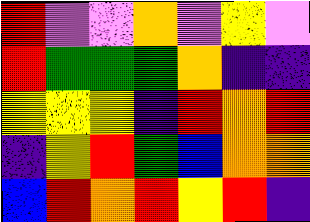[["red", "violet", "violet", "orange", "violet", "yellow", "violet"], ["red", "green", "green", "green", "orange", "indigo", "indigo"], ["yellow", "yellow", "yellow", "indigo", "red", "orange", "red"], ["indigo", "yellow", "red", "green", "blue", "orange", "orange"], ["blue", "red", "orange", "red", "yellow", "red", "indigo"]]